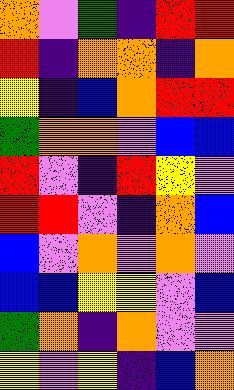[["orange", "violet", "green", "indigo", "red", "red"], ["red", "indigo", "orange", "orange", "indigo", "orange"], ["yellow", "indigo", "blue", "orange", "red", "red"], ["green", "orange", "orange", "violet", "blue", "blue"], ["red", "violet", "indigo", "red", "yellow", "violet"], ["red", "red", "violet", "indigo", "orange", "blue"], ["blue", "violet", "orange", "violet", "orange", "violet"], ["blue", "blue", "yellow", "yellow", "violet", "blue"], ["green", "orange", "indigo", "orange", "violet", "violet"], ["yellow", "violet", "yellow", "indigo", "blue", "orange"]]